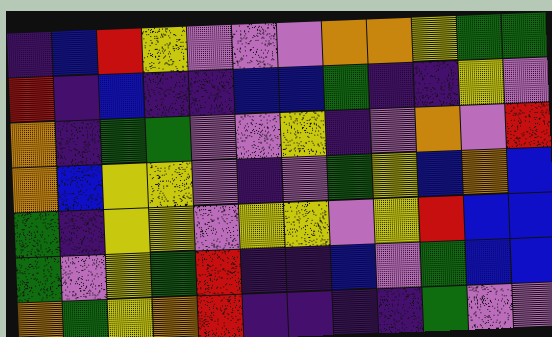[["indigo", "blue", "red", "yellow", "violet", "violet", "violet", "orange", "orange", "yellow", "green", "green"], ["red", "indigo", "blue", "indigo", "indigo", "blue", "blue", "green", "indigo", "indigo", "yellow", "violet"], ["orange", "indigo", "green", "green", "violet", "violet", "yellow", "indigo", "violet", "orange", "violet", "red"], ["orange", "blue", "yellow", "yellow", "violet", "indigo", "violet", "green", "yellow", "blue", "orange", "blue"], ["green", "indigo", "yellow", "yellow", "violet", "yellow", "yellow", "violet", "yellow", "red", "blue", "blue"], ["green", "violet", "yellow", "green", "red", "indigo", "indigo", "blue", "violet", "green", "blue", "blue"], ["orange", "green", "yellow", "orange", "red", "indigo", "indigo", "indigo", "indigo", "green", "violet", "violet"]]